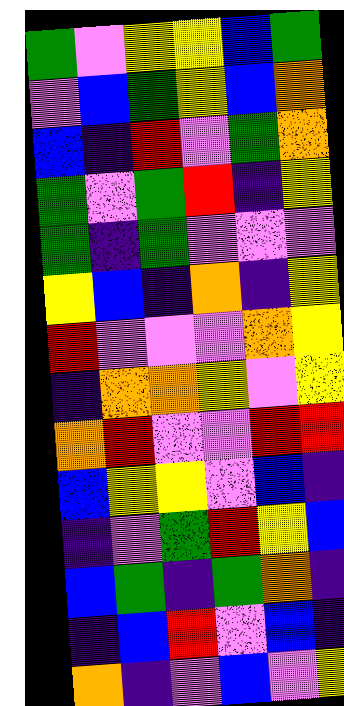[["green", "violet", "yellow", "yellow", "blue", "green"], ["violet", "blue", "green", "yellow", "blue", "orange"], ["blue", "indigo", "red", "violet", "green", "orange"], ["green", "violet", "green", "red", "indigo", "yellow"], ["green", "indigo", "green", "violet", "violet", "violet"], ["yellow", "blue", "indigo", "orange", "indigo", "yellow"], ["red", "violet", "violet", "violet", "orange", "yellow"], ["indigo", "orange", "orange", "yellow", "violet", "yellow"], ["orange", "red", "violet", "violet", "red", "red"], ["blue", "yellow", "yellow", "violet", "blue", "indigo"], ["indigo", "violet", "green", "red", "yellow", "blue"], ["blue", "green", "indigo", "green", "orange", "indigo"], ["indigo", "blue", "red", "violet", "blue", "indigo"], ["orange", "indigo", "violet", "blue", "violet", "yellow"]]